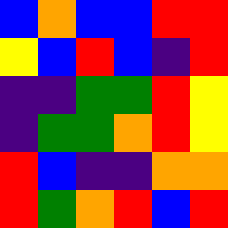[["blue", "orange", "blue", "blue", "red", "red"], ["yellow", "blue", "red", "blue", "indigo", "red"], ["indigo", "indigo", "green", "green", "red", "yellow"], ["indigo", "green", "green", "orange", "red", "yellow"], ["red", "blue", "indigo", "indigo", "orange", "orange"], ["red", "green", "orange", "red", "blue", "red"]]